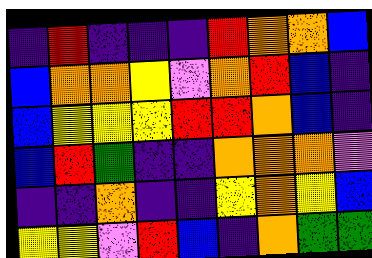[["indigo", "red", "indigo", "indigo", "indigo", "red", "orange", "orange", "blue"], ["blue", "orange", "orange", "yellow", "violet", "orange", "red", "blue", "indigo"], ["blue", "yellow", "yellow", "yellow", "red", "red", "orange", "blue", "indigo"], ["blue", "red", "green", "indigo", "indigo", "orange", "orange", "orange", "violet"], ["indigo", "indigo", "orange", "indigo", "indigo", "yellow", "orange", "yellow", "blue"], ["yellow", "yellow", "violet", "red", "blue", "indigo", "orange", "green", "green"]]